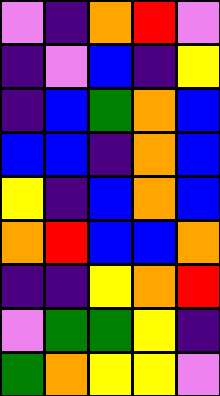[["violet", "indigo", "orange", "red", "violet"], ["indigo", "violet", "blue", "indigo", "yellow"], ["indigo", "blue", "green", "orange", "blue"], ["blue", "blue", "indigo", "orange", "blue"], ["yellow", "indigo", "blue", "orange", "blue"], ["orange", "red", "blue", "blue", "orange"], ["indigo", "indigo", "yellow", "orange", "red"], ["violet", "green", "green", "yellow", "indigo"], ["green", "orange", "yellow", "yellow", "violet"]]